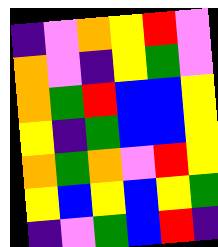[["indigo", "violet", "orange", "yellow", "red", "violet"], ["orange", "violet", "indigo", "yellow", "green", "violet"], ["orange", "green", "red", "blue", "blue", "yellow"], ["yellow", "indigo", "green", "blue", "blue", "yellow"], ["orange", "green", "orange", "violet", "red", "yellow"], ["yellow", "blue", "yellow", "blue", "yellow", "green"], ["indigo", "violet", "green", "blue", "red", "indigo"]]